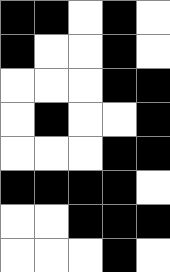[["black", "black", "white", "black", "white"], ["black", "white", "white", "black", "white"], ["white", "white", "white", "black", "black"], ["white", "black", "white", "white", "black"], ["white", "white", "white", "black", "black"], ["black", "black", "black", "black", "white"], ["white", "white", "black", "black", "black"], ["white", "white", "white", "black", "white"]]